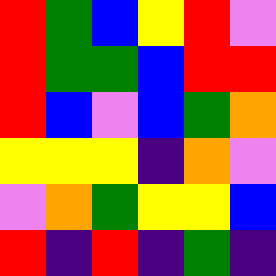[["red", "green", "blue", "yellow", "red", "violet"], ["red", "green", "green", "blue", "red", "red"], ["red", "blue", "violet", "blue", "green", "orange"], ["yellow", "yellow", "yellow", "indigo", "orange", "violet"], ["violet", "orange", "green", "yellow", "yellow", "blue"], ["red", "indigo", "red", "indigo", "green", "indigo"]]